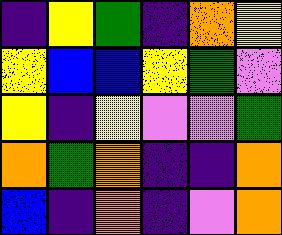[["indigo", "yellow", "green", "indigo", "orange", "yellow"], ["yellow", "blue", "blue", "yellow", "green", "violet"], ["yellow", "indigo", "yellow", "violet", "violet", "green"], ["orange", "green", "orange", "indigo", "indigo", "orange"], ["blue", "indigo", "orange", "indigo", "violet", "orange"]]